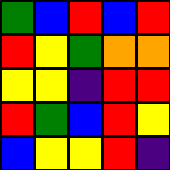[["green", "blue", "red", "blue", "red"], ["red", "yellow", "green", "orange", "orange"], ["yellow", "yellow", "indigo", "red", "red"], ["red", "green", "blue", "red", "yellow"], ["blue", "yellow", "yellow", "red", "indigo"]]